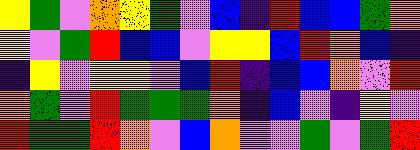[["yellow", "green", "violet", "orange", "yellow", "green", "violet", "blue", "indigo", "red", "blue", "blue", "green", "orange"], ["yellow", "violet", "green", "red", "blue", "blue", "violet", "yellow", "yellow", "blue", "red", "orange", "blue", "indigo"], ["indigo", "yellow", "violet", "yellow", "yellow", "violet", "blue", "red", "indigo", "blue", "blue", "orange", "violet", "red"], ["orange", "green", "violet", "red", "green", "green", "green", "orange", "indigo", "blue", "violet", "indigo", "yellow", "violet"], ["red", "green", "green", "red", "orange", "violet", "blue", "orange", "violet", "violet", "green", "violet", "green", "red"]]